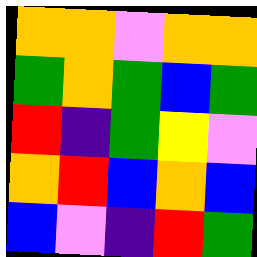[["orange", "orange", "violet", "orange", "orange"], ["green", "orange", "green", "blue", "green"], ["red", "indigo", "green", "yellow", "violet"], ["orange", "red", "blue", "orange", "blue"], ["blue", "violet", "indigo", "red", "green"]]